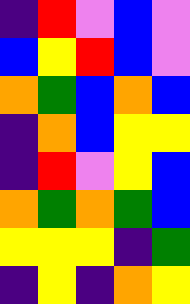[["indigo", "red", "violet", "blue", "violet"], ["blue", "yellow", "red", "blue", "violet"], ["orange", "green", "blue", "orange", "blue"], ["indigo", "orange", "blue", "yellow", "yellow"], ["indigo", "red", "violet", "yellow", "blue"], ["orange", "green", "orange", "green", "blue"], ["yellow", "yellow", "yellow", "indigo", "green"], ["indigo", "yellow", "indigo", "orange", "yellow"]]